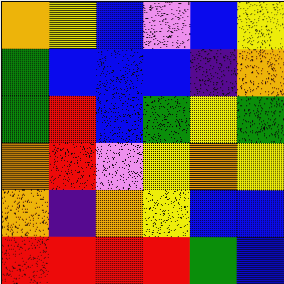[["orange", "yellow", "blue", "violet", "blue", "yellow"], ["green", "blue", "blue", "blue", "indigo", "orange"], ["green", "red", "blue", "green", "yellow", "green"], ["orange", "red", "violet", "yellow", "orange", "yellow"], ["orange", "indigo", "orange", "yellow", "blue", "blue"], ["red", "red", "red", "red", "green", "blue"]]